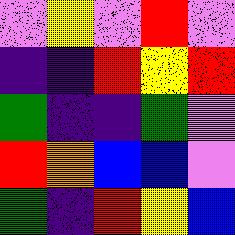[["violet", "yellow", "violet", "red", "violet"], ["indigo", "indigo", "red", "yellow", "red"], ["green", "indigo", "indigo", "green", "violet"], ["red", "orange", "blue", "blue", "violet"], ["green", "indigo", "red", "yellow", "blue"]]